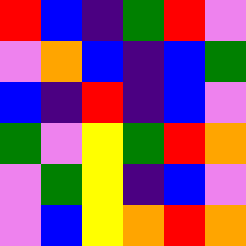[["red", "blue", "indigo", "green", "red", "violet"], ["violet", "orange", "blue", "indigo", "blue", "green"], ["blue", "indigo", "red", "indigo", "blue", "violet"], ["green", "violet", "yellow", "green", "red", "orange"], ["violet", "green", "yellow", "indigo", "blue", "violet"], ["violet", "blue", "yellow", "orange", "red", "orange"]]